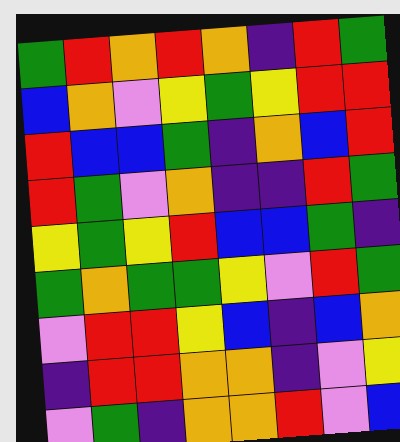[["green", "red", "orange", "red", "orange", "indigo", "red", "green"], ["blue", "orange", "violet", "yellow", "green", "yellow", "red", "red"], ["red", "blue", "blue", "green", "indigo", "orange", "blue", "red"], ["red", "green", "violet", "orange", "indigo", "indigo", "red", "green"], ["yellow", "green", "yellow", "red", "blue", "blue", "green", "indigo"], ["green", "orange", "green", "green", "yellow", "violet", "red", "green"], ["violet", "red", "red", "yellow", "blue", "indigo", "blue", "orange"], ["indigo", "red", "red", "orange", "orange", "indigo", "violet", "yellow"], ["violet", "green", "indigo", "orange", "orange", "red", "violet", "blue"]]